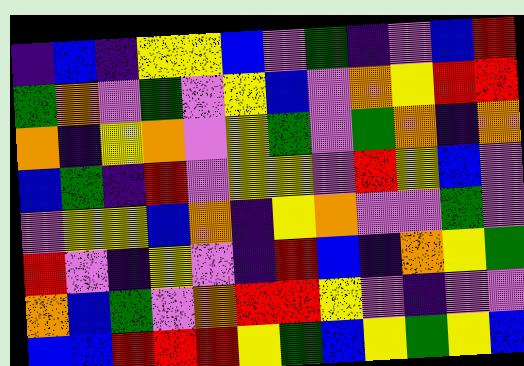[["indigo", "blue", "indigo", "yellow", "yellow", "blue", "violet", "green", "indigo", "violet", "blue", "red"], ["green", "orange", "violet", "green", "violet", "yellow", "blue", "violet", "orange", "yellow", "red", "red"], ["orange", "indigo", "yellow", "orange", "violet", "yellow", "green", "violet", "green", "orange", "indigo", "orange"], ["blue", "green", "indigo", "red", "violet", "yellow", "yellow", "violet", "red", "yellow", "blue", "violet"], ["violet", "yellow", "yellow", "blue", "orange", "indigo", "yellow", "orange", "violet", "violet", "green", "violet"], ["red", "violet", "indigo", "yellow", "violet", "indigo", "red", "blue", "indigo", "orange", "yellow", "green"], ["orange", "blue", "green", "violet", "orange", "red", "red", "yellow", "violet", "indigo", "violet", "violet"], ["blue", "blue", "red", "red", "red", "yellow", "green", "blue", "yellow", "green", "yellow", "blue"]]